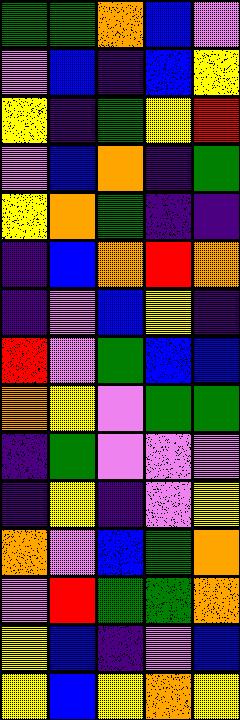[["green", "green", "orange", "blue", "violet"], ["violet", "blue", "indigo", "blue", "yellow"], ["yellow", "indigo", "green", "yellow", "red"], ["violet", "blue", "orange", "indigo", "green"], ["yellow", "orange", "green", "indigo", "indigo"], ["indigo", "blue", "orange", "red", "orange"], ["indigo", "violet", "blue", "yellow", "indigo"], ["red", "violet", "green", "blue", "blue"], ["orange", "yellow", "violet", "green", "green"], ["indigo", "green", "violet", "violet", "violet"], ["indigo", "yellow", "indigo", "violet", "yellow"], ["orange", "violet", "blue", "green", "orange"], ["violet", "red", "green", "green", "orange"], ["yellow", "blue", "indigo", "violet", "blue"], ["yellow", "blue", "yellow", "orange", "yellow"]]